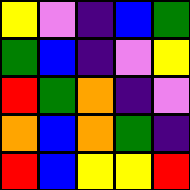[["yellow", "violet", "indigo", "blue", "green"], ["green", "blue", "indigo", "violet", "yellow"], ["red", "green", "orange", "indigo", "violet"], ["orange", "blue", "orange", "green", "indigo"], ["red", "blue", "yellow", "yellow", "red"]]